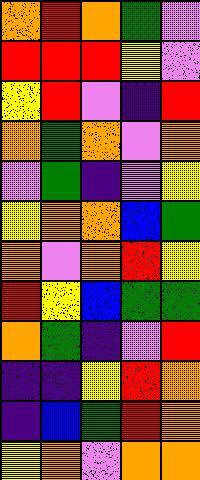[["orange", "red", "orange", "green", "violet"], ["red", "red", "red", "yellow", "violet"], ["yellow", "red", "violet", "indigo", "red"], ["orange", "green", "orange", "violet", "orange"], ["violet", "green", "indigo", "violet", "yellow"], ["yellow", "orange", "orange", "blue", "green"], ["orange", "violet", "orange", "red", "yellow"], ["red", "yellow", "blue", "green", "green"], ["orange", "green", "indigo", "violet", "red"], ["indigo", "indigo", "yellow", "red", "orange"], ["indigo", "blue", "green", "red", "orange"], ["yellow", "orange", "violet", "orange", "orange"]]